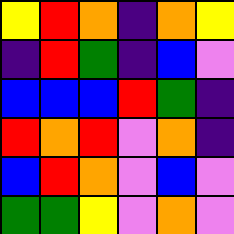[["yellow", "red", "orange", "indigo", "orange", "yellow"], ["indigo", "red", "green", "indigo", "blue", "violet"], ["blue", "blue", "blue", "red", "green", "indigo"], ["red", "orange", "red", "violet", "orange", "indigo"], ["blue", "red", "orange", "violet", "blue", "violet"], ["green", "green", "yellow", "violet", "orange", "violet"]]